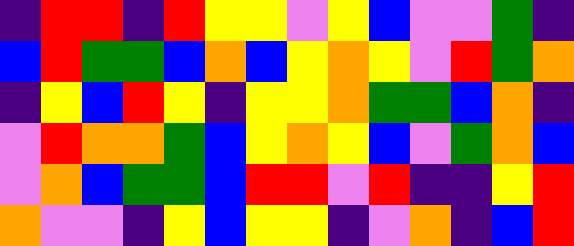[["indigo", "red", "red", "indigo", "red", "yellow", "yellow", "violet", "yellow", "blue", "violet", "violet", "green", "indigo"], ["blue", "red", "green", "green", "blue", "orange", "blue", "yellow", "orange", "yellow", "violet", "red", "green", "orange"], ["indigo", "yellow", "blue", "red", "yellow", "indigo", "yellow", "yellow", "orange", "green", "green", "blue", "orange", "indigo"], ["violet", "red", "orange", "orange", "green", "blue", "yellow", "orange", "yellow", "blue", "violet", "green", "orange", "blue"], ["violet", "orange", "blue", "green", "green", "blue", "red", "red", "violet", "red", "indigo", "indigo", "yellow", "red"], ["orange", "violet", "violet", "indigo", "yellow", "blue", "yellow", "yellow", "indigo", "violet", "orange", "indigo", "blue", "red"]]